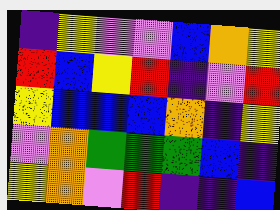[["indigo", "yellow", "violet", "violet", "blue", "orange", "yellow"], ["red", "blue", "yellow", "red", "indigo", "violet", "red"], ["yellow", "blue", "blue", "blue", "orange", "indigo", "yellow"], ["violet", "orange", "green", "green", "green", "blue", "indigo"], ["yellow", "orange", "violet", "red", "indigo", "indigo", "blue"]]